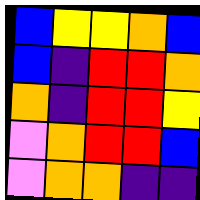[["blue", "yellow", "yellow", "orange", "blue"], ["blue", "indigo", "red", "red", "orange"], ["orange", "indigo", "red", "red", "yellow"], ["violet", "orange", "red", "red", "blue"], ["violet", "orange", "orange", "indigo", "indigo"]]